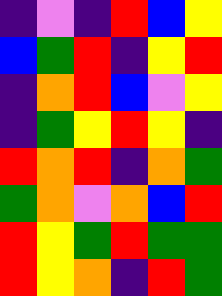[["indigo", "violet", "indigo", "red", "blue", "yellow"], ["blue", "green", "red", "indigo", "yellow", "red"], ["indigo", "orange", "red", "blue", "violet", "yellow"], ["indigo", "green", "yellow", "red", "yellow", "indigo"], ["red", "orange", "red", "indigo", "orange", "green"], ["green", "orange", "violet", "orange", "blue", "red"], ["red", "yellow", "green", "red", "green", "green"], ["red", "yellow", "orange", "indigo", "red", "green"]]